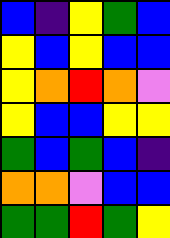[["blue", "indigo", "yellow", "green", "blue"], ["yellow", "blue", "yellow", "blue", "blue"], ["yellow", "orange", "red", "orange", "violet"], ["yellow", "blue", "blue", "yellow", "yellow"], ["green", "blue", "green", "blue", "indigo"], ["orange", "orange", "violet", "blue", "blue"], ["green", "green", "red", "green", "yellow"]]